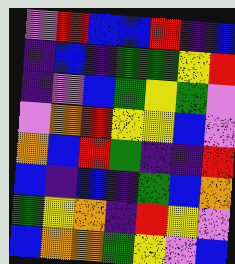[["violet", "red", "blue", "blue", "red", "indigo", "blue"], ["indigo", "blue", "indigo", "green", "green", "yellow", "red"], ["indigo", "violet", "blue", "green", "yellow", "green", "violet"], ["violet", "orange", "red", "yellow", "yellow", "blue", "violet"], ["orange", "blue", "red", "green", "indigo", "indigo", "red"], ["blue", "indigo", "blue", "indigo", "green", "blue", "orange"], ["green", "yellow", "orange", "indigo", "red", "yellow", "violet"], ["blue", "orange", "orange", "green", "yellow", "violet", "blue"]]